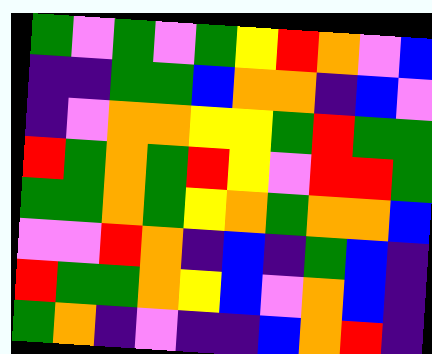[["green", "violet", "green", "violet", "green", "yellow", "red", "orange", "violet", "blue"], ["indigo", "indigo", "green", "green", "blue", "orange", "orange", "indigo", "blue", "violet"], ["indigo", "violet", "orange", "orange", "yellow", "yellow", "green", "red", "green", "green"], ["red", "green", "orange", "green", "red", "yellow", "violet", "red", "red", "green"], ["green", "green", "orange", "green", "yellow", "orange", "green", "orange", "orange", "blue"], ["violet", "violet", "red", "orange", "indigo", "blue", "indigo", "green", "blue", "indigo"], ["red", "green", "green", "orange", "yellow", "blue", "violet", "orange", "blue", "indigo"], ["green", "orange", "indigo", "violet", "indigo", "indigo", "blue", "orange", "red", "indigo"]]